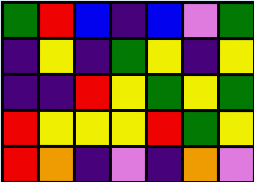[["green", "red", "blue", "indigo", "blue", "violet", "green"], ["indigo", "yellow", "indigo", "green", "yellow", "indigo", "yellow"], ["indigo", "indigo", "red", "yellow", "green", "yellow", "green"], ["red", "yellow", "yellow", "yellow", "red", "green", "yellow"], ["red", "orange", "indigo", "violet", "indigo", "orange", "violet"]]